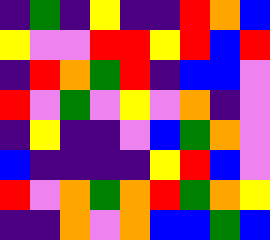[["indigo", "green", "indigo", "yellow", "indigo", "indigo", "red", "orange", "blue"], ["yellow", "violet", "violet", "red", "red", "yellow", "red", "blue", "red"], ["indigo", "red", "orange", "green", "red", "indigo", "blue", "blue", "violet"], ["red", "violet", "green", "violet", "yellow", "violet", "orange", "indigo", "violet"], ["indigo", "yellow", "indigo", "indigo", "violet", "blue", "green", "orange", "violet"], ["blue", "indigo", "indigo", "indigo", "indigo", "yellow", "red", "blue", "violet"], ["red", "violet", "orange", "green", "orange", "red", "green", "orange", "yellow"], ["indigo", "indigo", "orange", "violet", "orange", "blue", "blue", "green", "blue"]]